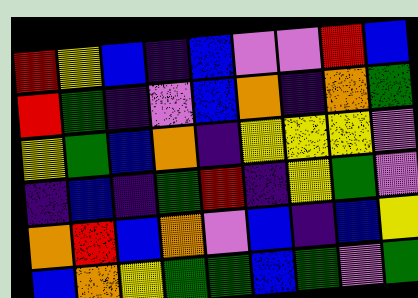[["red", "yellow", "blue", "indigo", "blue", "violet", "violet", "red", "blue"], ["red", "green", "indigo", "violet", "blue", "orange", "indigo", "orange", "green"], ["yellow", "green", "blue", "orange", "indigo", "yellow", "yellow", "yellow", "violet"], ["indigo", "blue", "indigo", "green", "red", "indigo", "yellow", "green", "violet"], ["orange", "red", "blue", "orange", "violet", "blue", "indigo", "blue", "yellow"], ["blue", "orange", "yellow", "green", "green", "blue", "green", "violet", "green"]]